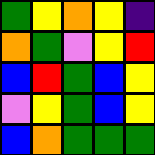[["green", "yellow", "orange", "yellow", "indigo"], ["orange", "green", "violet", "yellow", "red"], ["blue", "red", "green", "blue", "yellow"], ["violet", "yellow", "green", "blue", "yellow"], ["blue", "orange", "green", "green", "green"]]